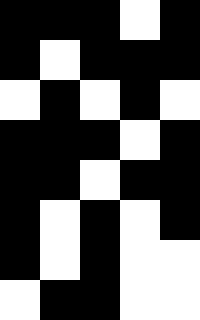[["black", "black", "black", "white", "black"], ["black", "white", "black", "black", "black"], ["white", "black", "white", "black", "white"], ["black", "black", "black", "white", "black"], ["black", "black", "white", "black", "black"], ["black", "white", "black", "white", "black"], ["black", "white", "black", "white", "white"], ["white", "black", "black", "white", "white"]]